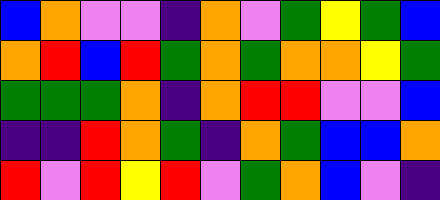[["blue", "orange", "violet", "violet", "indigo", "orange", "violet", "green", "yellow", "green", "blue"], ["orange", "red", "blue", "red", "green", "orange", "green", "orange", "orange", "yellow", "green"], ["green", "green", "green", "orange", "indigo", "orange", "red", "red", "violet", "violet", "blue"], ["indigo", "indigo", "red", "orange", "green", "indigo", "orange", "green", "blue", "blue", "orange"], ["red", "violet", "red", "yellow", "red", "violet", "green", "orange", "blue", "violet", "indigo"]]